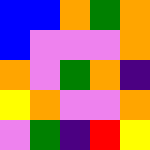[["blue", "blue", "orange", "green", "orange"], ["blue", "violet", "violet", "violet", "orange"], ["orange", "violet", "green", "orange", "indigo"], ["yellow", "orange", "violet", "violet", "orange"], ["violet", "green", "indigo", "red", "yellow"]]